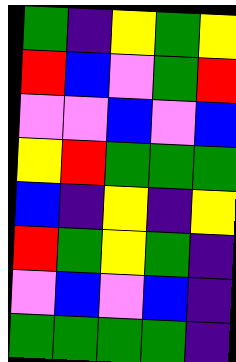[["green", "indigo", "yellow", "green", "yellow"], ["red", "blue", "violet", "green", "red"], ["violet", "violet", "blue", "violet", "blue"], ["yellow", "red", "green", "green", "green"], ["blue", "indigo", "yellow", "indigo", "yellow"], ["red", "green", "yellow", "green", "indigo"], ["violet", "blue", "violet", "blue", "indigo"], ["green", "green", "green", "green", "indigo"]]